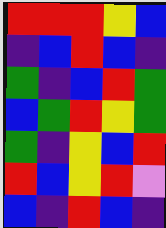[["red", "red", "red", "yellow", "blue"], ["indigo", "blue", "red", "blue", "indigo"], ["green", "indigo", "blue", "red", "green"], ["blue", "green", "red", "yellow", "green"], ["green", "indigo", "yellow", "blue", "red"], ["red", "blue", "yellow", "red", "violet"], ["blue", "indigo", "red", "blue", "indigo"]]